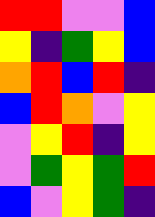[["red", "red", "violet", "violet", "blue"], ["yellow", "indigo", "green", "yellow", "blue"], ["orange", "red", "blue", "red", "indigo"], ["blue", "red", "orange", "violet", "yellow"], ["violet", "yellow", "red", "indigo", "yellow"], ["violet", "green", "yellow", "green", "red"], ["blue", "violet", "yellow", "green", "indigo"]]